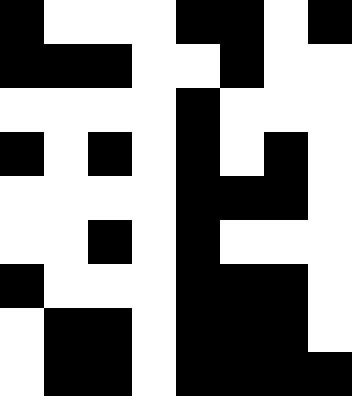[["black", "white", "white", "white", "black", "black", "white", "black"], ["black", "black", "black", "white", "white", "black", "white", "white"], ["white", "white", "white", "white", "black", "white", "white", "white"], ["black", "white", "black", "white", "black", "white", "black", "white"], ["white", "white", "white", "white", "black", "black", "black", "white"], ["white", "white", "black", "white", "black", "white", "white", "white"], ["black", "white", "white", "white", "black", "black", "black", "white"], ["white", "black", "black", "white", "black", "black", "black", "white"], ["white", "black", "black", "white", "black", "black", "black", "black"]]